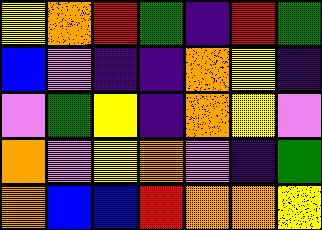[["yellow", "orange", "red", "green", "indigo", "red", "green"], ["blue", "violet", "indigo", "indigo", "orange", "yellow", "indigo"], ["violet", "green", "yellow", "indigo", "orange", "yellow", "violet"], ["orange", "violet", "yellow", "orange", "violet", "indigo", "green"], ["orange", "blue", "blue", "red", "orange", "orange", "yellow"]]